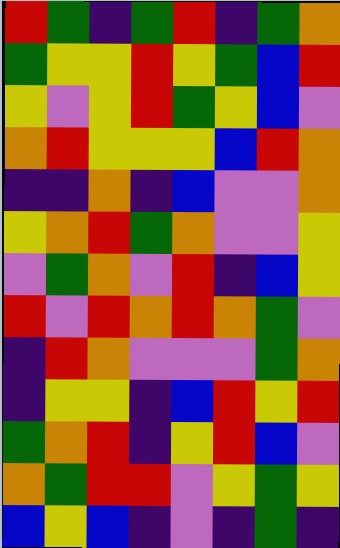[["red", "green", "indigo", "green", "red", "indigo", "green", "orange"], ["green", "yellow", "yellow", "red", "yellow", "green", "blue", "red"], ["yellow", "violet", "yellow", "red", "green", "yellow", "blue", "violet"], ["orange", "red", "yellow", "yellow", "yellow", "blue", "red", "orange"], ["indigo", "indigo", "orange", "indigo", "blue", "violet", "violet", "orange"], ["yellow", "orange", "red", "green", "orange", "violet", "violet", "yellow"], ["violet", "green", "orange", "violet", "red", "indigo", "blue", "yellow"], ["red", "violet", "red", "orange", "red", "orange", "green", "violet"], ["indigo", "red", "orange", "violet", "violet", "violet", "green", "orange"], ["indigo", "yellow", "yellow", "indigo", "blue", "red", "yellow", "red"], ["green", "orange", "red", "indigo", "yellow", "red", "blue", "violet"], ["orange", "green", "red", "red", "violet", "yellow", "green", "yellow"], ["blue", "yellow", "blue", "indigo", "violet", "indigo", "green", "indigo"]]